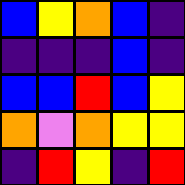[["blue", "yellow", "orange", "blue", "indigo"], ["indigo", "indigo", "indigo", "blue", "indigo"], ["blue", "blue", "red", "blue", "yellow"], ["orange", "violet", "orange", "yellow", "yellow"], ["indigo", "red", "yellow", "indigo", "red"]]